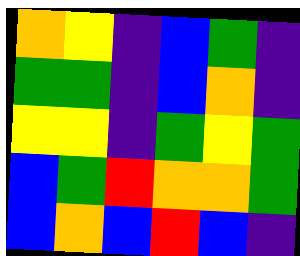[["orange", "yellow", "indigo", "blue", "green", "indigo"], ["green", "green", "indigo", "blue", "orange", "indigo"], ["yellow", "yellow", "indigo", "green", "yellow", "green"], ["blue", "green", "red", "orange", "orange", "green"], ["blue", "orange", "blue", "red", "blue", "indigo"]]